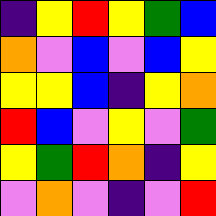[["indigo", "yellow", "red", "yellow", "green", "blue"], ["orange", "violet", "blue", "violet", "blue", "yellow"], ["yellow", "yellow", "blue", "indigo", "yellow", "orange"], ["red", "blue", "violet", "yellow", "violet", "green"], ["yellow", "green", "red", "orange", "indigo", "yellow"], ["violet", "orange", "violet", "indigo", "violet", "red"]]